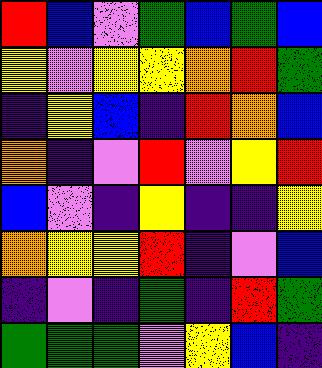[["red", "blue", "violet", "green", "blue", "green", "blue"], ["yellow", "violet", "yellow", "yellow", "orange", "red", "green"], ["indigo", "yellow", "blue", "indigo", "red", "orange", "blue"], ["orange", "indigo", "violet", "red", "violet", "yellow", "red"], ["blue", "violet", "indigo", "yellow", "indigo", "indigo", "yellow"], ["orange", "yellow", "yellow", "red", "indigo", "violet", "blue"], ["indigo", "violet", "indigo", "green", "indigo", "red", "green"], ["green", "green", "green", "violet", "yellow", "blue", "indigo"]]